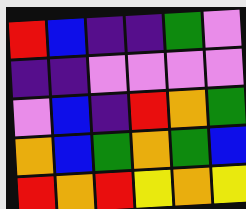[["red", "blue", "indigo", "indigo", "green", "violet"], ["indigo", "indigo", "violet", "violet", "violet", "violet"], ["violet", "blue", "indigo", "red", "orange", "green"], ["orange", "blue", "green", "orange", "green", "blue"], ["red", "orange", "red", "yellow", "orange", "yellow"]]